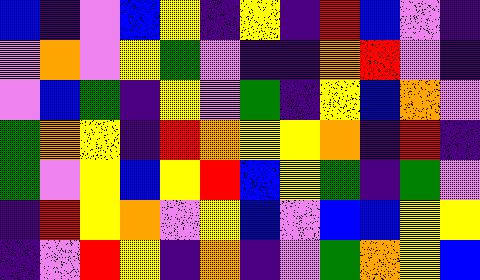[["blue", "indigo", "violet", "blue", "yellow", "indigo", "yellow", "indigo", "red", "blue", "violet", "indigo"], ["violet", "orange", "violet", "yellow", "green", "violet", "indigo", "indigo", "orange", "red", "violet", "indigo"], ["violet", "blue", "green", "indigo", "yellow", "violet", "green", "indigo", "yellow", "blue", "orange", "violet"], ["green", "orange", "yellow", "indigo", "red", "orange", "yellow", "yellow", "orange", "indigo", "red", "indigo"], ["green", "violet", "yellow", "blue", "yellow", "red", "blue", "yellow", "green", "indigo", "green", "violet"], ["indigo", "red", "yellow", "orange", "violet", "yellow", "blue", "violet", "blue", "blue", "yellow", "yellow"], ["indigo", "violet", "red", "yellow", "indigo", "orange", "indigo", "violet", "green", "orange", "yellow", "blue"]]